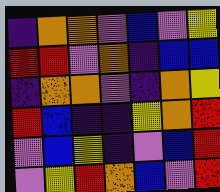[["indigo", "orange", "orange", "violet", "blue", "violet", "yellow"], ["red", "red", "violet", "orange", "indigo", "blue", "blue"], ["indigo", "orange", "orange", "violet", "indigo", "orange", "yellow"], ["red", "blue", "indigo", "indigo", "yellow", "orange", "red"], ["violet", "blue", "yellow", "indigo", "violet", "blue", "red"], ["violet", "yellow", "red", "orange", "blue", "violet", "red"]]